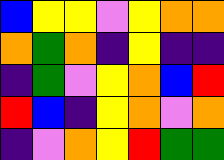[["blue", "yellow", "yellow", "violet", "yellow", "orange", "orange"], ["orange", "green", "orange", "indigo", "yellow", "indigo", "indigo"], ["indigo", "green", "violet", "yellow", "orange", "blue", "red"], ["red", "blue", "indigo", "yellow", "orange", "violet", "orange"], ["indigo", "violet", "orange", "yellow", "red", "green", "green"]]